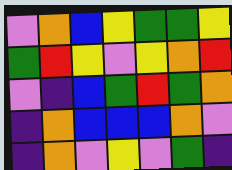[["violet", "orange", "blue", "yellow", "green", "green", "yellow"], ["green", "red", "yellow", "violet", "yellow", "orange", "red"], ["violet", "indigo", "blue", "green", "red", "green", "orange"], ["indigo", "orange", "blue", "blue", "blue", "orange", "violet"], ["indigo", "orange", "violet", "yellow", "violet", "green", "indigo"]]